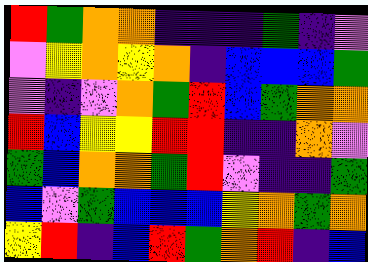[["red", "green", "orange", "orange", "indigo", "indigo", "indigo", "green", "indigo", "violet"], ["violet", "yellow", "orange", "yellow", "orange", "indigo", "blue", "blue", "blue", "green"], ["violet", "indigo", "violet", "orange", "green", "red", "blue", "green", "orange", "orange"], ["red", "blue", "yellow", "yellow", "red", "red", "indigo", "indigo", "orange", "violet"], ["green", "blue", "orange", "orange", "green", "red", "violet", "indigo", "indigo", "green"], ["blue", "violet", "green", "blue", "blue", "blue", "yellow", "orange", "green", "orange"], ["yellow", "red", "indigo", "blue", "red", "green", "orange", "red", "indigo", "blue"]]